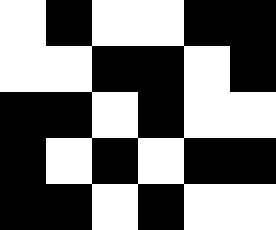[["white", "black", "white", "white", "black", "black"], ["white", "white", "black", "black", "white", "black"], ["black", "black", "white", "black", "white", "white"], ["black", "white", "black", "white", "black", "black"], ["black", "black", "white", "black", "white", "white"]]